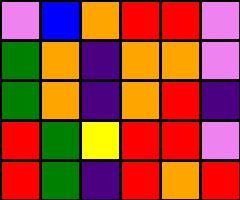[["violet", "blue", "orange", "red", "red", "violet"], ["green", "orange", "indigo", "orange", "orange", "violet"], ["green", "orange", "indigo", "orange", "red", "indigo"], ["red", "green", "yellow", "red", "red", "violet"], ["red", "green", "indigo", "red", "orange", "red"]]